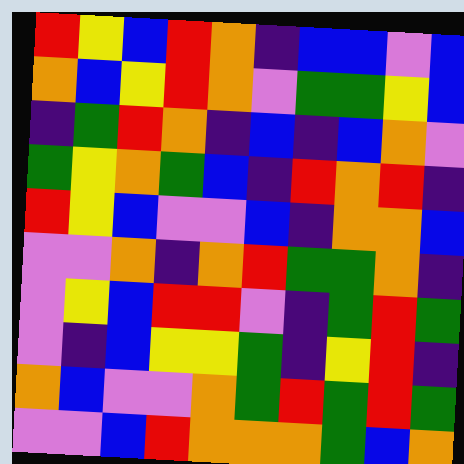[["red", "yellow", "blue", "red", "orange", "indigo", "blue", "blue", "violet", "blue"], ["orange", "blue", "yellow", "red", "orange", "violet", "green", "green", "yellow", "blue"], ["indigo", "green", "red", "orange", "indigo", "blue", "indigo", "blue", "orange", "violet"], ["green", "yellow", "orange", "green", "blue", "indigo", "red", "orange", "red", "indigo"], ["red", "yellow", "blue", "violet", "violet", "blue", "indigo", "orange", "orange", "blue"], ["violet", "violet", "orange", "indigo", "orange", "red", "green", "green", "orange", "indigo"], ["violet", "yellow", "blue", "red", "red", "violet", "indigo", "green", "red", "green"], ["violet", "indigo", "blue", "yellow", "yellow", "green", "indigo", "yellow", "red", "indigo"], ["orange", "blue", "violet", "violet", "orange", "green", "red", "green", "red", "green"], ["violet", "violet", "blue", "red", "orange", "orange", "orange", "green", "blue", "orange"]]